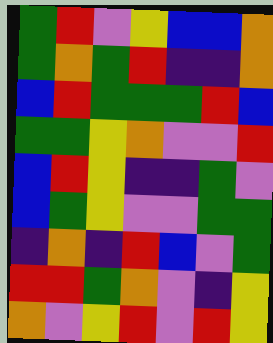[["green", "red", "violet", "yellow", "blue", "blue", "orange"], ["green", "orange", "green", "red", "indigo", "indigo", "orange"], ["blue", "red", "green", "green", "green", "red", "blue"], ["green", "green", "yellow", "orange", "violet", "violet", "red"], ["blue", "red", "yellow", "indigo", "indigo", "green", "violet"], ["blue", "green", "yellow", "violet", "violet", "green", "green"], ["indigo", "orange", "indigo", "red", "blue", "violet", "green"], ["red", "red", "green", "orange", "violet", "indigo", "yellow"], ["orange", "violet", "yellow", "red", "violet", "red", "yellow"]]